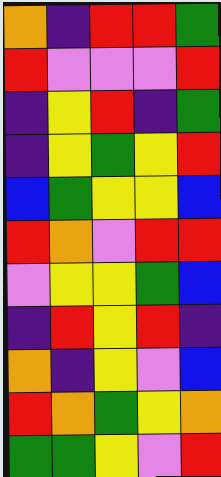[["orange", "indigo", "red", "red", "green"], ["red", "violet", "violet", "violet", "red"], ["indigo", "yellow", "red", "indigo", "green"], ["indigo", "yellow", "green", "yellow", "red"], ["blue", "green", "yellow", "yellow", "blue"], ["red", "orange", "violet", "red", "red"], ["violet", "yellow", "yellow", "green", "blue"], ["indigo", "red", "yellow", "red", "indigo"], ["orange", "indigo", "yellow", "violet", "blue"], ["red", "orange", "green", "yellow", "orange"], ["green", "green", "yellow", "violet", "red"]]